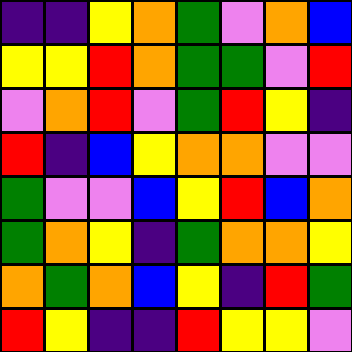[["indigo", "indigo", "yellow", "orange", "green", "violet", "orange", "blue"], ["yellow", "yellow", "red", "orange", "green", "green", "violet", "red"], ["violet", "orange", "red", "violet", "green", "red", "yellow", "indigo"], ["red", "indigo", "blue", "yellow", "orange", "orange", "violet", "violet"], ["green", "violet", "violet", "blue", "yellow", "red", "blue", "orange"], ["green", "orange", "yellow", "indigo", "green", "orange", "orange", "yellow"], ["orange", "green", "orange", "blue", "yellow", "indigo", "red", "green"], ["red", "yellow", "indigo", "indigo", "red", "yellow", "yellow", "violet"]]